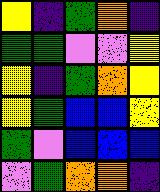[["yellow", "indigo", "green", "orange", "indigo"], ["green", "green", "violet", "violet", "yellow"], ["yellow", "indigo", "green", "orange", "yellow"], ["yellow", "green", "blue", "blue", "yellow"], ["green", "violet", "blue", "blue", "blue"], ["violet", "green", "orange", "orange", "indigo"]]